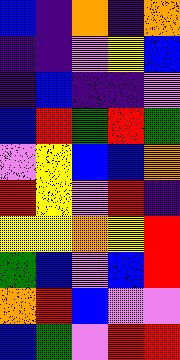[["blue", "indigo", "orange", "indigo", "orange"], ["indigo", "indigo", "violet", "yellow", "blue"], ["indigo", "blue", "indigo", "indigo", "violet"], ["blue", "red", "green", "red", "green"], ["violet", "yellow", "blue", "blue", "orange"], ["red", "yellow", "violet", "red", "indigo"], ["yellow", "yellow", "orange", "yellow", "red"], ["green", "blue", "violet", "blue", "red"], ["orange", "red", "blue", "violet", "violet"], ["blue", "green", "violet", "red", "red"]]